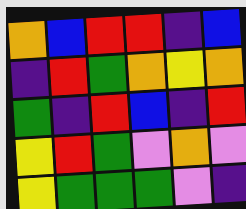[["orange", "blue", "red", "red", "indigo", "blue"], ["indigo", "red", "green", "orange", "yellow", "orange"], ["green", "indigo", "red", "blue", "indigo", "red"], ["yellow", "red", "green", "violet", "orange", "violet"], ["yellow", "green", "green", "green", "violet", "indigo"]]